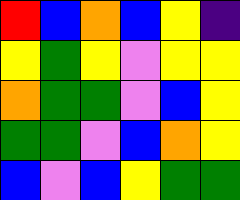[["red", "blue", "orange", "blue", "yellow", "indigo"], ["yellow", "green", "yellow", "violet", "yellow", "yellow"], ["orange", "green", "green", "violet", "blue", "yellow"], ["green", "green", "violet", "blue", "orange", "yellow"], ["blue", "violet", "blue", "yellow", "green", "green"]]